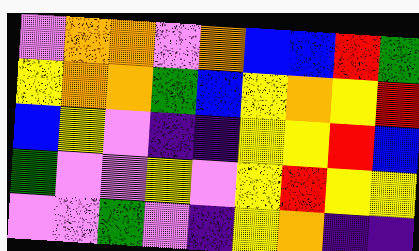[["violet", "orange", "orange", "violet", "orange", "blue", "blue", "red", "green"], ["yellow", "orange", "orange", "green", "blue", "yellow", "orange", "yellow", "red"], ["blue", "yellow", "violet", "indigo", "indigo", "yellow", "yellow", "red", "blue"], ["green", "violet", "violet", "yellow", "violet", "yellow", "red", "yellow", "yellow"], ["violet", "violet", "green", "violet", "indigo", "yellow", "orange", "indigo", "indigo"]]